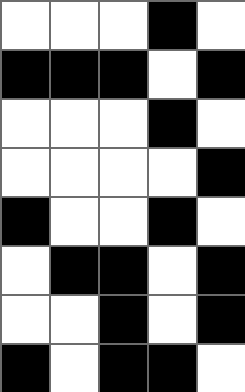[["white", "white", "white", "black", "white"], ["black", "black", "black", "white", "black"], ["white", "white", "white", "black", "white"], ["white", "white", "white", "white", "black"], ["black", "white", "white", "black", "white"], ["white", "black", "black", "white", "black"], ["white", "white", "black", "white", "black"], ["black", "white", "black", "black", "white"]]